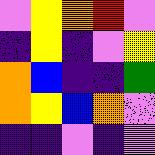[["violet", "yellow", "orange", "red", "violet"], ["indigo", "yellow", "indigo", "violet", "yellow"], ["orange", "blue", "indigo", "indigo", "green"], ["orange", "yellow", "blue", "orange", "violet"], ["indigo", "indigo", "violet", "indigo", "violet"]]